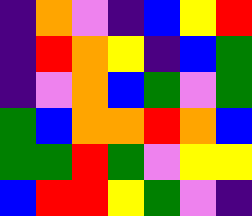[["indigo", "orange", "violet", "indigo", "blue", "yellow", "red"], ["indigo", "red", "orange", "yellow", "indigo", "blue", "green"], ["indigo", "violet", "orange", "blue", "green", "violet", "green"], ["green", "blue", "orange", "orange", "red", "orange", "blue"], ["green", "green", "red", "green", "violet", "yellow", "yellow"], ["blue", "red", "red", "yellow", "green", "violet", "indigo"]]